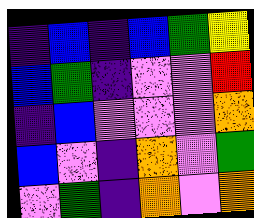[["indigo", "blue", "indigo", "blue", "green", "yellow"], ["blue", "green", "indigo", "violet", "violet", "red"], ["indigo", "blue", "violet", "violet", "violet", "orange"], ["blue", "violet", "indigo", "orange", "violet", "green"], ["violet", "green", "indigo", "orange", "violet", "orange"]]